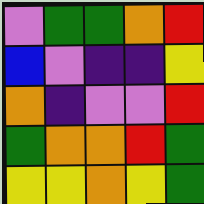[["violet", "green", "green", "orange", "red"], ["blue", "violet", "indigo", "indigo", "yellow"], ["orange", "indigo", "violet", "violet", "red"], ["green", "orange", "orange", "red", "green"], ["yellow", "yellow", "orange", "yellow", "green"]]